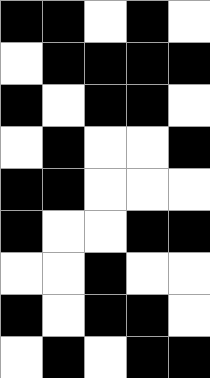[["black", "black", "white", "black", "white"], ["white", "black", "black", "black", "black"], ["black", "white", "black", "black", "white"], ["white", "black", "white", "white", "black"], ["black", "black", "white", "white", "white"], ["black", "white", "white", "black", "black"], ["white", "white", "black", "white", "white"], ["black", "white", "black", "black", "white"], ["white", "black", "white", "black", "black"]]